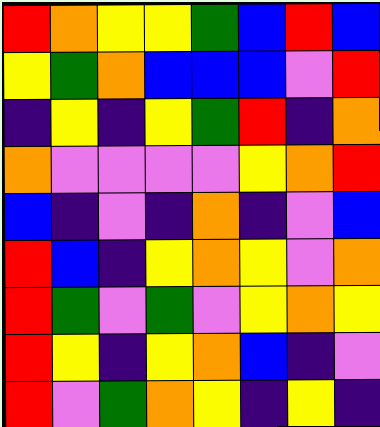[["red", "orange", "yellow", "yellow", "green", "blue", "red", "blue"], ["yellow", "green", "orange", "blue", "blue", "blue", "violet", "red"], ["indigo", "yellow", "indigo", "yellow", "green", "red", "indigo", "orange"], ["orange", "violet", "violet", "violet", "violet", "yellow", "orange", "red"], ["blue", "indigo", "violet", "indigo", "orange", "indigo", "violet", "blue"], ["red", "blue", "indigo", "yellow", "orange", "yellow", "violet", "orange"], ["red", "green", "violet", "green", "violet", "yellow", "orange", "yellow"], ["red", "yellow", "indigo", "yellow", "orange", "blue", "indigo", "violet"], ["red", "violet", "green", "orange", "yellow", "indigo", "yellow", "indigo"]]